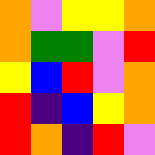[["orange", "violet", "yellow", "yellow", "orange"], ["orange", "green", "green", "violet", "red"], ["yellow", "blue", "red", "violet", "orange"], ["red", "indigo", "blue", "yellow", "orange"], ["red", "orange", "indigo", "red", "violet"]]